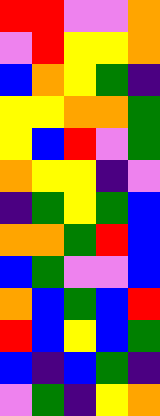[["red", "red", "violet", "violet", "orange"], ["violet", "red", "yellow", "yellow", "orange"], ["blue", "orange", "yellow", "green", "indigo"], ["yellow", "yellow", "orange", "orange", "green"], ["yellow", "blue", "red", "violet", "green"], ["orange", "yellow", "yellow", "indigo", "violet"], ["indigo", "green", "yellow", "green", "blue"], ["orange", "orange", "green", "red", "blue"], ["blue", "green", "violet", "violet", "blue"], ["orange", "blue", "green", "blue", "red"], ["red", "blue", "yellow", "blue", "green"], ["blue", "indigo", "blue", "green", "indigo"], ["violet", "green", "indigo", "yellow", "orange"]]